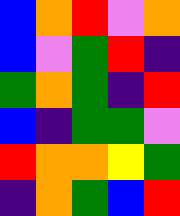[["blue", "orange", "red", "violet", "orange"], ["blue", "violet", "green", "red", "indigo"], ["green", "orange", "green", "indigo", "red"], ["blue", "indigo", "green", "green", "violet"], ["red", "orange", "orange", "yellow", "green"], ["indigo", "orange", "green", "blue", "red"]]